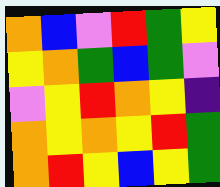[["orange", "blue", "violet", "red", "green", "yellow"], ["yellow", "orange", "green", "blue", "green", "violet"], ["violet", "yellow", "red", "orange", "yellow", "indigo"], ["orange", "yellow", "orange", "yellow", "red", "green"], ["orange", "red", "yellow", "blue", "yellow", "green"]]